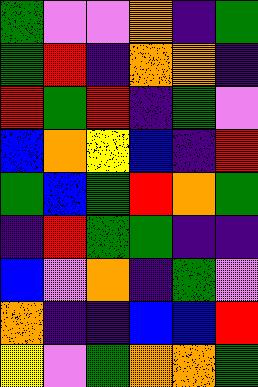[["green", "violet", "violet", "orange", "indigo", "green"], ["green", "red", "indigo", "orange", "orange", "indigo"], ["red", "green", "red", "indigo", "green", "violet"], ["blue", "orange", "yellow", "blue", "indigo", "red"], ["green", "blue", "green", "red", "orange", "green"], ["indigo", "red", "green", "green", "indigo", "indigo"], ["blue", "violet", "orange", "indigo", "green", "violet"], ["orange", "indigo", "indigo", "blue", "blue", "red"], ["yellow", "violet", "green", "orange", "orange", "green"]]